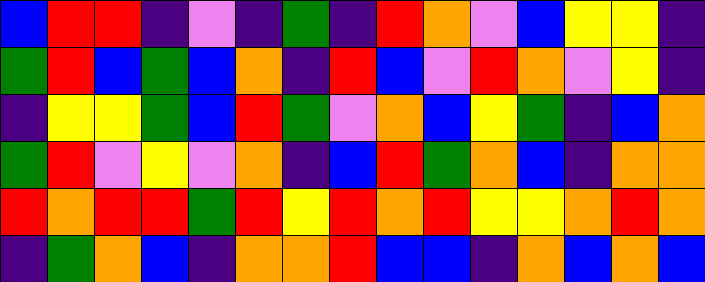[["blue", "red", "red", "indigo", "violet", "indigo", "green", "indigo", "red", "orange", "violet", "blue", "yellow", "yellow", "indigo"], ["green", "red", "blue", "green", "blue", "orange", "indigo", "red", "blue", "violet", "red", "orange", "violet", "yellow", "indigo"], ["indigo", "yellow", "yellow", "green", "blue", "red", "green", "violet", "orange", "blue", "yellow", "green", "indigo", "blue", "orange"], ["green", "red", "violet", "yellow", "violet", "orange", "indigo", "blue", "red", "green", "orange", "blue", "indigo", "orange", "orange"], ["red", "orange", "red", "red", "green", "red", "yellow", "red", "orange", "red", "yellow", "yellow", "orange", "red", "orange"], ["indigo", "green", "orange", "blue", "indigo", "orange", "orange", "red", "blue", "blue", "indigo", "orange", "blue", "orange", "blue"]]